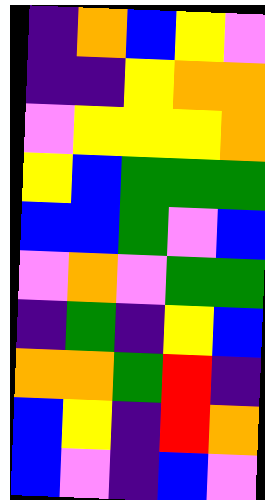[["indigo", "orange", "blue", "yellow", "violet"], ["indigo", "indigo", "yellow", "orange", "orange"], ["violet", "yellow", "yellow", "yellow", "orange"], ["yellow", "blue", "green", "green", "green"], ["blue", "blue", "green", "violet", "blue"], ["violet", "orange", "violet", "green", "green"], ["indigo", "green", "indigo", "yellow", "blue"], ["orange", "orange", "green", "red", "indigo"], ["blue", "yellow", "indigo", "red", "orange"], ["blue", "violet", "indigo", "blue", "violet"]]